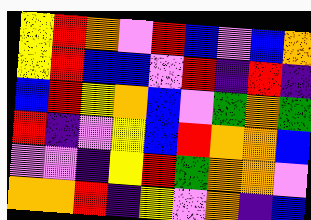[["yellow", "red", "orange", "violet", "red", "blue", "violet", "blue", "orange"], ["yellow", "red", "blue", "blue", "violet", "red", "indigo", "red", "indigo"], ["blue", "red", "yellow", "orange", "blue", "violet", "green", "orange", "green"], ["red", "indigo", "violet", "yellow", "blue", "red", "orange", "orange", "blue"], ["violet", "violet", "indigo", "yellow", "red", "green", "orange", "orange", "violet"], ["orange", "orange", "red", "indigo", "yellow", "violet", "orange", "indigo", "blue"]]